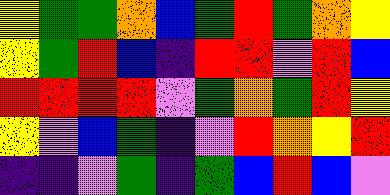[["yellow", "green", "green", "orange", "blue", "green", "red", "green", "orange", "yellow"], ["yellow", "green", "red", "blue", "indigo", "red", "red", "violet", "red", "blue"], ["red", "red", "red", "red", "violet", "green", "orange", "green", "red", "yellow"], ["yellow", "violet", "blue", "green", "indigo", "violet", "red", "orange", "yellow", "red"], ["indigo", "indigo", "violet", "green", "indigo", "green", "blue", "red", "blue", "violet"]]